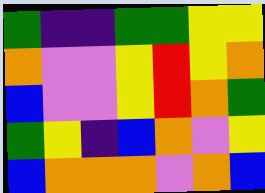[["green", "indigo", "indigo", "green", "green", "yellow", "yellow"], ["orange", "violet", "violet", "yellow", "red", "yellow", "orange"], ["blue", "violet", "violet", "yellow", "red", "orange", "green"], ["green", "yellow", "indigo", "blue", "orange", "violet", "yellow"], ["blue", "orange", "orange", "orange", "violet", "orange", "blue"]]